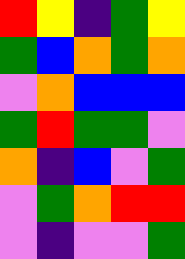[["red", "yellow", "indigo", "green", "yellow"], ["green", "blue", "orange", "green", "orange"], ["violet", "orange", "blue", "blue", "blue"], ["green", "red", "green", "green", "violet"], ["orange", "indigo", "blue", "violet", "green"], ["violet", "green", "orange", "red", "red"], ["violet", "indigo", "violet", "violet", "green"]]